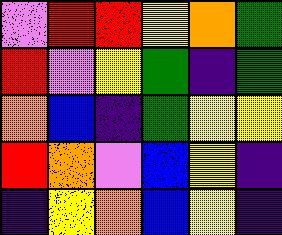[["violet", "red", "red", "yellow", "orange", "green"], ["red", "violet", "yellow", "green", "indigo", "green"], ["orange", "blue", "indigo", "green", "yellow", "yellow"], ["red", "orange", "violet", "blue", "yellow", "indigo"], ["indigo", "yellow", "orange", "blue", "yellow", "indigo"]]